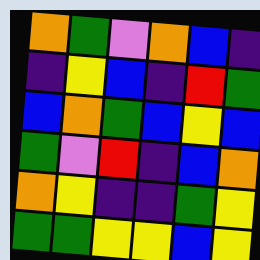[["orange", "green", "violet", "orange", "blue", "indigo"], ["indigo", "yellow", "blue", "indigo", "red", "green"], ["blue", "orange", "green", "blue", "yellow", "blue"], ["green", "violet", "red", "indigo", "blue", "orange"], ["orange", "yellow", "indigo", "indigo", "green", "yellow"], ["green", "green", "yellow", "yellow", "blue", "yellow"]]